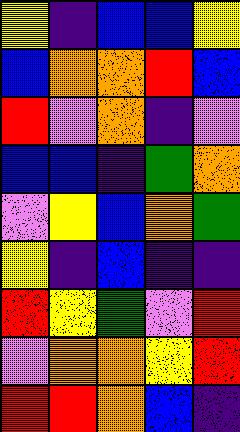[["yellow", "indigo", "blue", "blue", "yellow"], ["blue", "orange", "orange", "red", "blue"], ["red", "violet", "orange", "indigo", "violet"], ["blue", "blue", "indigo", "green", "orange"], ["violet", "yellow", "blue", "orange", "green"], ["yellow", "indigo", "blue", "indigo", "indigo"], ["red", "yellow", "green", "violet", "red"], ["violet", "orange", "orange", "yellow", "red"], ["red", "red", "orange", "blue", "indigo"]]